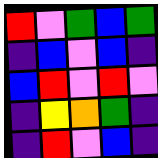[["red", "violet", "green", "blue", "green"], ["indigo", "blue", "violet", "blue", "indigo"], ["blue", "red", "violet", "red", "violet"], ["indigo", "yellow", "orange", "green", "indigo"], ["indigo", "red", "violet", "blue", "indigo"]]